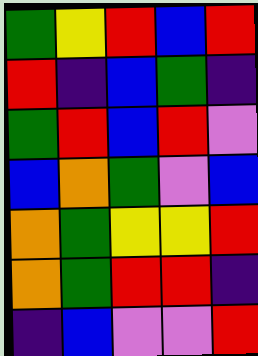[["green", "yellow", "red", "blue", "red"], ["red", "indigo", "blue", "green", "indigo"], ["green", "red", "blue", "red", "violet"], ["blue", "orange", "green", "violet", "blue"], ["orange", "green", "yellow", "yellow", "red"], ["orange", "green", "red", "red", "indigo"], ["indigo", "blue", "violet", "violet", "red"]]